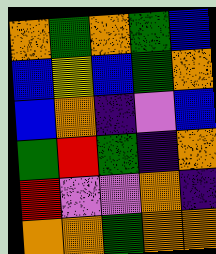[["orange", "green", "orange", "green", "blue"], ["blue", "yellow", "blue", "green", "orange"], ["blue", "orange", "indigo", "violet", "blue"], ["green", "red", "green", "indigo", "orange"], ["red", "violet", "violet", "orange", "indigo"], ["orange", "orange", "green", "orange", "orange"]]